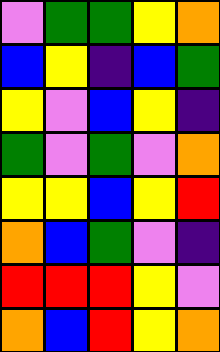[["violet", "green", "green", "yellow", "orange"], ["blue", "yellow", "indigo", "blue", "green"], ["yellow", "violet", "blue", "yellow", "indigo"], ["green", "violet", "green", "violet", "orange"], ["yellow", "yellow", "blue", "yellow", "red"], ["orange", "blue", "green", "violet", "indigo"], ["red", "red", "red", "yellow", "violet"], ["orange", "blue", "red", "yellow", "orange"]]